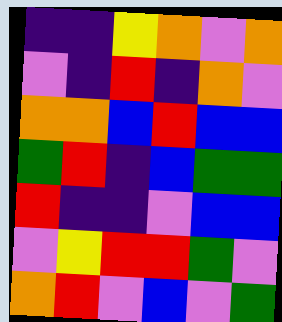[["indigo", "indigo", "yellow", "orange", "violet", "orange"], ["violet", "indigo", "red", "indigo", "orange", "violet"], ["orange", "orange", "blue", "red", "blue", "blue"], ["green", "red", "indigo", "blue", "green", "green"], ["red", "indigo", "indigo", "violet", "blue", "blue"], ["violet", "yellow", "red", "red", "green", "violet"], ["orange", "red", "violet", "blue", "violet", "green"]]